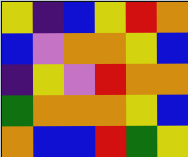[["yellow", "indigo", "blue", "yellow", "red", "orange"], ["blue", "violet", "orange", "orange", "yellow", "blue"], ["indigo", "yellow", "violet", "red", "orange", "orange"], ["green", "orange", "orange", "orange", "yellow", "blue"], ["orange", "blue", "blue", "red", "green", "yellow"]]